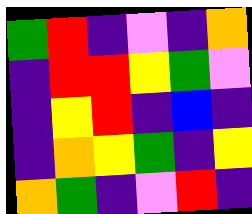[["green", "red", "indigo", "violet", "indigo", "orange"], ["indigo", "red", "red", "yellow", "green", "violet"], ["indigo", "yellow", "red", "indigo", "blue", "indigo"], ["indigo", "orange", "yellow", "green", "indigo", "yellow"], ["orange", "green", "indigo", "violet", "red", "indigo"]]